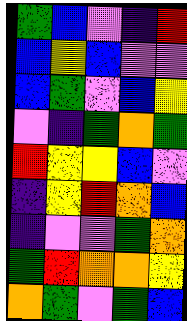[["green", "blue", "violet", "indigo", "red"], ["blue", "yellow", "blue", "violet", "violet"], ["blue", "green", "violet", "blue", "yellow"], ["violet", "indigo", "green", "orange", "green"], ["red", "yellow", "yellow", "blue", "violet"], ["indigo", "yellow", "red", "orange", "blue"], ["indigo", "violet", "violet", "green", "orange"], ["green", "red", "orange", "orange", "yellow"], ["orange", "green", "violet", "green", "blue"]]